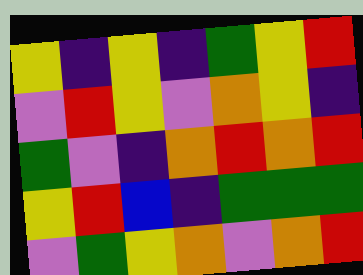[["yellow", "indigo", "yellow", "indigo", "green", "yellow", "red"], ["violet", "red", "yellow", "violet", "orange", "yellow", "indigo"], ["green", "violet", "indigo", "orange", "red", "orange", "red"], ["yellow", "red", "blue", "indigo", "green", "green", "green"], ["violet", "green", "yellow", "orange", "violet", "orange", "red"]]